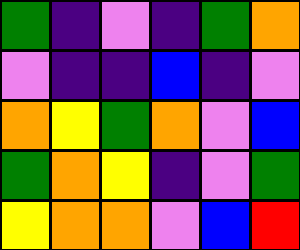[["green", "indigo", "violet", "indigo", "green", "orange"], ["violet", "indigo", "indigo", "blue", "indigo", "violet"], ["orange", "yellow", "green", "orange", "violet", "blue"], ["green", "orange", "yellow", "indigo", "violet", "green"], ["yellow", "orange", "orange", "violet", "blue", "red"]]